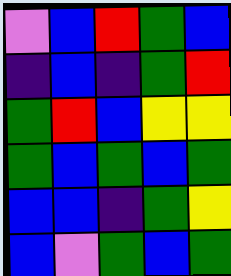[["violet", "blue", "red", "green", "blue"], ["indigo", "blue", "indigo", "green", "red"], ["green", "red", "blue", "yellow", "yellow"], ["green", "blue", "green", "blue", "green"], ["blue", "blue", "indigo", "green", "yellow"], ["blue", "violet", "green", "blue", "green"]]